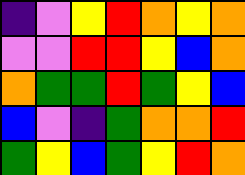[["indigo", "violet", "yellow", "red", "orange", "yellow", "orange"], ["violet", "violet", "red", "red", "yellow", "blue", "orange"], ["orange", "green", "green", "red", "green", "yellow", "blue"], ["blue", "violet", "indigo", "green", "orange", "orange", "red"], ["green", "yellow", "blue", "green", "yellow", "red", "orange"]]